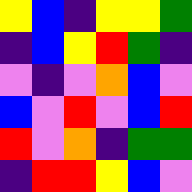[["yellow", "blue", "indigo", "yellow", "yellow", "green"], ["indigo", "blue", "yellow", "red", "green", "indigo"], ["violet", "indigo", "violet", "orange", "blue", "violet"], ["blue", "violet", "red", "violet", "blue", "red"], ["red", "violet", "orange", "indigo", "green", "green"], ["indigo", "red", "red", "yellow", "blue", "violet"]]